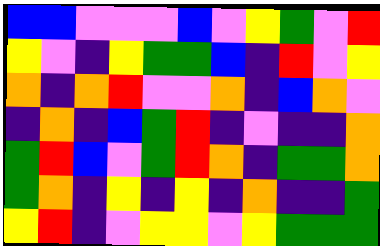[["blue", "blue", "violet", "violet", "violet", "blue", "violet", "yellow", "green", "violet", "red"], ["yellow", "violet", "indigo", "yellow", "green", "green", "blue", "indigo", "red", "violet", "yellow"], ["orange", "indigo", "orange", "red", "violet", "violet", "orange", "indigo", "blue", "orange", "violet"], ["indigo", "orange", "indigo", "blue", "green", "red", "indigo", "violet", "indigo", "indigo", "orange"], ["green", "red", "blue", "violet", "green", "red", "orange", "indigo", "green", "green", "orange"], ["green", "orange", "indigo", "yellow", "indigo", "yellow", "indigo", "orange", "indigo", "indigo", "green"], ["yellow", "red", "indigo", "violet", "yellow", "yellow", "violet", "yellow", "green", "green", "green"]]